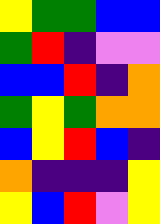[["yellow", "green", "green", "blue", "blue"], ["green", "red", "indigo", "violet", "violet"], ["blue", "blue", "red", "indigo", "orange"], ["green", "yellow", "green", "orange", "orange"], ["blue", "yellow", "red", "blue", "indigo"], ["orange", "indigo", "indigo", "indigo", "yellow"], ["yellow", "blue", "red", "violet", "yellow"]]